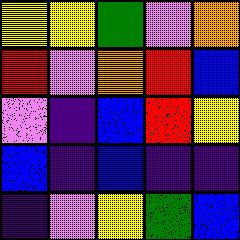[["yellow", "yellow", "green", "violet", "orange"], ["red", "violet", "orange", "red", "blue"], ["violet", "indigo", "blue", "red", "yellow"], ["blue", "indigo", "blue", "indigo", "indigo"], ["indigo", "violet", "yellow", "green", "blue"]]